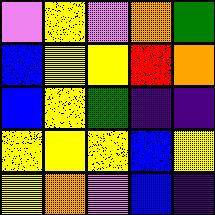[["violet", "yellow", "violet", "orange", "green"], ["blue", "yellow", "yellow", "red", "orange"], ["blue", "yellow", "green", "indigo", "indigo"], ["yellow", "yellow", "yellow", "blue", "yellow"], ["yellow", "orange", "violet", "blue", "indigo"]]